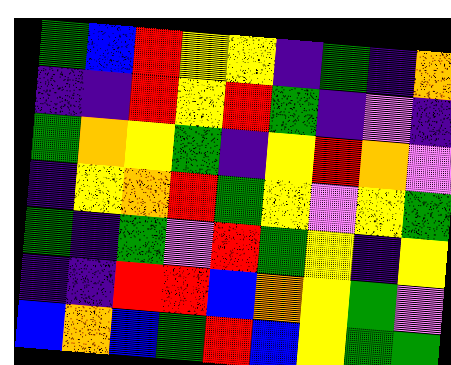[["green", "blue", "red", "yellow", "yellow", "indigo", "green", "indigo", "orange"], ["indigo", "indigo", "red", "yellow", "red", "green", "indigo", "violet", "indigo"], ["green", "orange", "yellow", "green", "indigo", "yellow", "red", "orange", "violet"], ["indigo", "yellow", "orange", "red", "green", "yellow", "violet", "yellow", "green"], ["green", "indigo", "green", "violet", "red", "green", "yellow", "indigo", "yellow"], ["indigo", "indigo", "red", "red", "blue", "orange", "yellow", "green", "violet"], ["blue", "orange", "blue", "green", "red", "blue", "yellow", "green", "green"]]